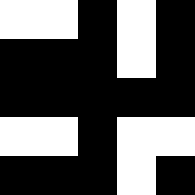[["white", "white", "black", "white", "black"], ["black", "black", "black", "white", "black"], ["black", "black", "black", "black", "black"], ["white", "white", "black", "white", "white"], ["black", "black", "black", "white", "black"]]